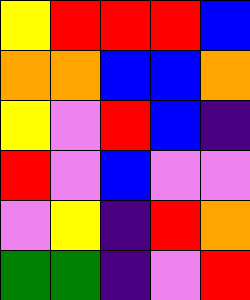[["yellow", "red", "red", "red", "blue"], ["orange", "orange", "blue", "blue", "orange"], ["yellow", "violet", "red", "blue", "indigo"], ["red", "violet", "blue", "violet", "violet"], ["violet", "yellow", "indigo", "red", "orange"], ["green", "green", "indigo", "violet", "red"]]